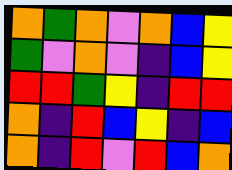[["orange", "green", "orange", "violet", "orange", "blue", "yellow"], ["green", "violet", "orange", "violet", "indigo", "blue", "yellow"], ["red", "red", "green", "yellow", "indigo", "red", "red"], ["orange", "indigo", "red", "blue", "yellow", "indigo", "blue"], ["orange", "indigo", "red", "violet", "red", "blue", "orange"]]